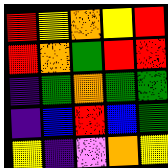[["red", "yellow", "orange", "yellow", "red"], ["red", "orange", "green", "red", "red"], ["indigo", "green", "orange", "green", "green"], ["indigo", "blue", "red", "blue", "green"], ["yellow", "indigo", "violet", "orange", "yellow"]]